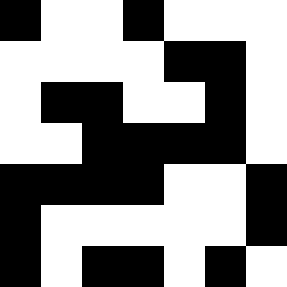[["black", "white", "white", "black", "white", "white", "white"], ["white", "white", "white", "white", "black", "black", "white"], ["white", "black", "black", "white", "white", "black", "white"], ["white", "white", "black", "black", "black", "black", "white"], ["black", "black", "black", "black", "white", "white", "black"], ["black", "white", "white", "white", "white", "white", "black"], ["black", "white", "black", "black", "white", "black", "white"]]